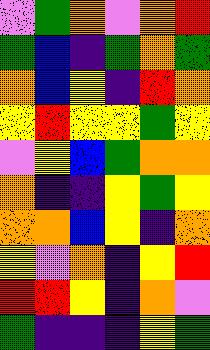[["violet", "green", "orange", "violet", "orange", "red"], ["green", "blue", "indigo", "green", "orange", "green"], ["orange", "blue", "yellow", "indigo", "red", "orange"], ["yellow", "red", "yellow", "yellow", "green", "yellow"], ["violet", "yellow", "blue", "green", "orange", "orange"], ["orange", "indigo", "indigo", "yellow", "green", "yellow"], ["orange", "orange", "blue", "yellow", "indigo", "orange"], ["yellow", "violet", "orange", "indigo", "yellow", "red"], ["red", "red", "yellow", "indigo", "orange", "violet"], ["green", "indigo", "indigo", "indigo", "yellow", "green"]]